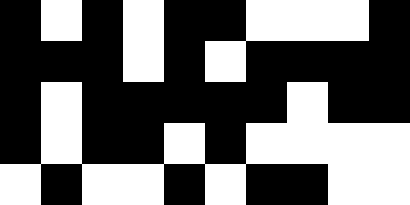[["black", "white", "black", "white", "black", "black", "white", "white", "white", "black"], ["black", "black", "black", "white", "black", "white", "black", "black", "black", "black"], ["black", "white", "black", "black", "black", "black", "black", "white", "black", "black"], ["black", "white", "black", "black", "white", "black", "white", "white", "white", "white"], ["white", "black", "white", "white", "black", "white", "black", "black", "white", "white"]]